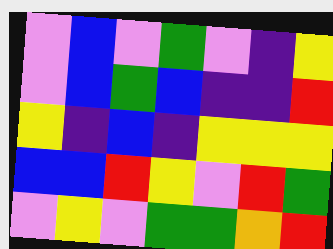[["violet", "blue", "violet", "green", "violet", "indigo", "yellow"], ["violet", "blue", "green", "blue", "indigo", "indigo", "red"], ["yellow", "indigo", "blue", "indigo", "yellow", "yellow", "yellow"], ["blue", "blue", "red", "yellow", "violet", "red", "green"], ["violet", "yellow", "violet", "green", "green", "orange", "red"]]